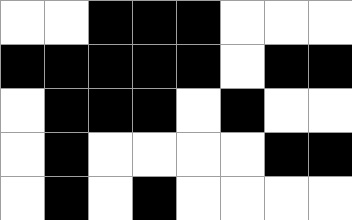[["white", "white", "black", "black", "black", "white", "white", "white"], ["black", "black", "black", "black", "black", "white", "black", "black"], ["white", "black", "black", "black", "white", "black", "white", "white"], ["white", "black", "white", "white", "white", "white", "black", "black"], ["white", "black", "white", "black", "white", "white", "white", "white"]]